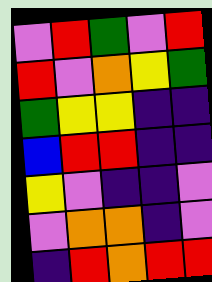[["violet", "red", "green", "violet", "red"], ["red", "violet", "orange", "yellow", "green"], ["green", "yellow", "yellow", "indigo", "indigo"], ["blue", "red", "red", "indigo", "indigo"], ["yellow", "violet", "indigo", "indigo", "violet"], ["violet", "orange", "orange", "indigo", "violet"], ["indigo", "red", "orange", "red", "red"]]